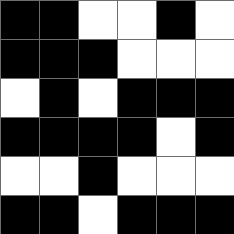[["black", "black", "white", "white", "black", "white"], ["black", "black", "black", "white", "white", "white"], ["white", "black", "white", "black", "black", "black"], ["black", "black", "black", "black", "white", "black"], ["white", "white", "black", "white", "white", "white"], ["black", "black", "white", "black", "black", "black"]]